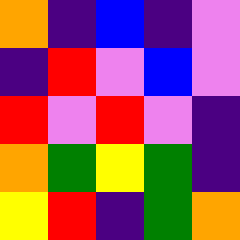[["orange", "indigo", "blue", "indigo", "violet"], ["indigo", "red", "violet", "blue", "violet"], ["red", "violet", "red", "violet", "indigo"], ["orange", "green", "yellow", "green", "indigo"], ["yellow", "red", "indigo", "green", "orange"]]